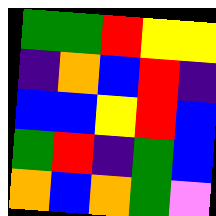[["green", "green", "red", "yellow", "yellow"], ["indigo", "orange", "blue", "red", "indigo"], ["blue", "blue", "yellow", "red", "blue"], ["green", "red", "indigo", "green", "blue"], ["orange", "blue", "orange", "green", "violet"]]